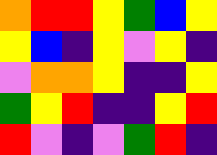[["orange", "red", "red", "yellow", "green", "blue", "yellow"], ["yellow", "blue", "indigo", "yellow", "violet", "yellow", "indigo"], ["violet", "orange", "orange", "yellow", "indigo", "indigo", "yellow"], ["green", "yellow", "red", "indigo", "indigo", "yellow", "red"], ["red", "violet", "indigo", "violet", "green", "red", "indigo"]]